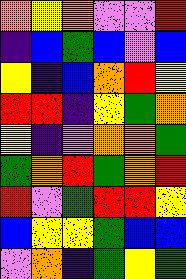[["orange", "yellow", "orange", "violet", "violet", "red"], ["indigo", "blue", "green", "blue", "violet", "blue"], ["yellow", "indigo", "blue", "orange", "red", "yellow"], ["red", "red", "indigo", "yellow", "green", "orange"], ["yellow", "indigo", "violet", "orange", "orange", "green"], ["green", "orange", "red", "green", "orange", "red"], ["red", "violet", "green", "red", "red", "yellow"], ["blue", "yellow", "yellow", "green", "blue", "blue"], ["violet", "orange", "indigo", "green", "yellow", "green"]]